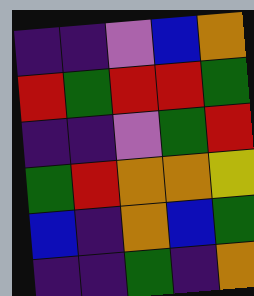[["indigo", "indigo", "violet", "blue", "orange"], ["red", "green", "red", "red", "green"], ["indigo", "indigo", "violet", "green", "red"], ["green", "red", "orange", "orange", "yellow"], ["blue", "indigo", "orange", "blue", "green"], ["indigo", "indigo", "green", "indigo", "orange"]]